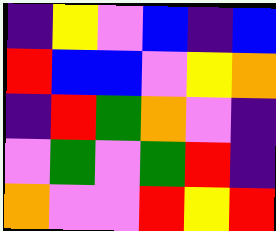[["indigo", "yellow", "violet", "blue", "indigo", "blue"], ["red", "blue", "blue", "violet", "yellow", "orange"], ["indigo", "red", "green", "orange", "violet", "indigo"], ["violet", "green", "violet", "green", "red", "indigo"], ["orange", "violet", "violet", "red", "yellow", "red"]]